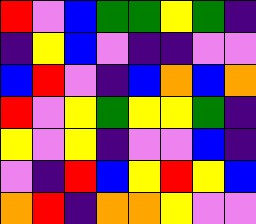[["red", "violet", "blue", "green", "green", "yellow", "green", "indigo"], ["indigo", "yellow", "blue", "violet", "indigo", "indigo", "violet", "violet"], ["blue", "red", "violet", "indigo", "blue", "orange", "blue", "orange"], ["red", "violet", "yellow", "green", "yellow", "yellow", "green", "indigo"], ["yellow", "violet", "yellow", "indigo", "violet", "violet", "blue", "indigo"], ["violet", "indigo", "red", "blue", "yellow", "red", "yellow", "blue"], ["orange", "red", "indigo", "orange", "orange", "yellow", "violet", "violet"]]